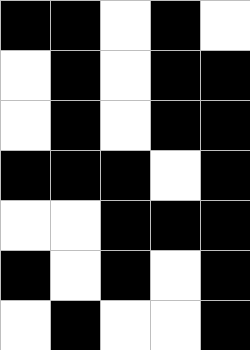[["black", "black", "white", "black", "white"], ["white", "black", "white", "black", "black"], ["white", "black", "white", "black", "black"], ["black", "black", "black", "white", "black"], ["white", "white", "black", "black", "black"], ["black", "white", "black", "white", "black"], ["white", "black", "white", "white", "black"]]